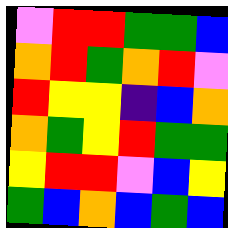[["violet", "red", "red", "green", "green", "blue"], ["orange", "red", "green", "orange", "red", "violet"], ["red", "yellow", "yellow", "indigo", "blue", "orange"], ["orange", "green", "yellow", "red", "green", "green"], ["yellow", "red", "red", "violet", "blue", "yellow"], ["green", "blue", "orange", "blue", "green", "blue"]]